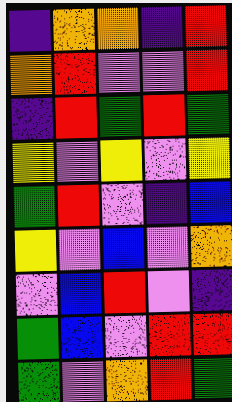[["indigo", "orange", "orange", "indigo", "red"], ["orange", "red", "violet", "violet", "red"], ["indigo", "red", "green", "red", "green"], ["yellow", "violet", "yellow", "violet", "yellow"], ["green", "red", "violet", "indigo", "blue"], ["yellow", "violet", "blue", "violet", "orange"], ["violet", "blue", "red", "violet", "indigo"], ["green", "blue", "violet", "red", "red"], ["green", "violet", "orange", "red", "green"]]